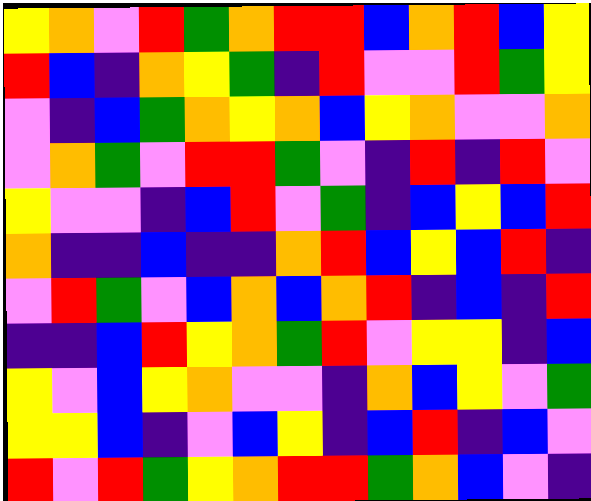[["yellow", "orange", "violet", "red", "green", "orange", "red", "red", "blue", "orange", "red", "blue", "yellow"], ["red", "blue", "indigo", "orange", "yellow", "green", "indigo", "red", "violet", "violet", "red", "green", "yellow"], ["violet", "indigo", "blue", "green", "orange", "yellow", "orange", "blue", "yellow", "orange", "violet", "violet", "orange"], ["violet", "orange", "green", "violet", "red", "red", "green", "violet", "indigo", "red", "indigo", "red", "violet"], ["yellow", "violet", "violet", "indigo", "blue", "red", "violet", "green", "indigo", "blue", "yellow", "blue", "red"], ["orange", "indigo", "indigo", "blue", "indigo", "indigo", "orange", "red", "blue", "yellow", "blue", "red", "indigo"], ["violet", "red", "green", "violet", "blue", "orange", "blue", "orange", "red", "indigo", "blue", "indigo", "red"], ["indigo", "indigo", "blue", "red", "yellow", "orange", "green", "red", "violet", "yellow", "yellow", "indigo", "blue"], ["yellow", "violet", "blue", "yellow", "orange", "violet", "violet", "indigo", "orange", "blue", "yellow", "violet", "green"], ["yellow", "yellow", "blue", "indigo", "violet", "blue", "yellow", "indigo", "blue", "red", "indigo", "blue", "violet"], ["red", "violet", "red", "green", "yellow", "orange", "red", "red", "green", "orange", "blue", "violet", "indigo"]]